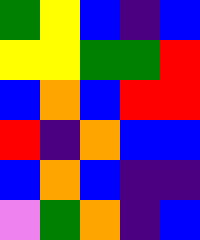[["green", "yellow", "blue", "indigo", "blue"], ["yellow", "yellow", "green", "green", "red"], ["blue", "orange", "blue", "red", "red"], ["red", "indigo", "orange", "blue", "blue"], ["blue", "orange", "blue", "indigo", "indigo"], ["violet", "green", "orange", "indigo", "blue"]]